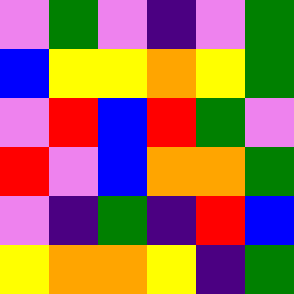[["violet", "green", "violet", "indigo", "violet", "green"], ["blue", "yellow", "yellow", "orange", "yellow", "green"], ["violet", "red", "blue", "red", "green", "violet"], ["red", "violet", "blue", "orange", "orange", "green"], ["violet", "indigo", "green", "indigo", "red", "blue"], ["yellow", "orange", "orange", "yellow", "indigo", "green"]]